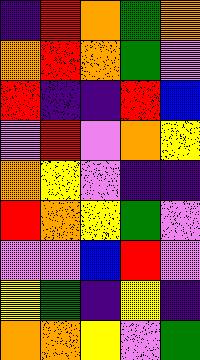[["indigo", "red", "orange", "green", "orange"], ["orange", "red", "orange", "green", "violet"], ["red", "indigo", "indigo", "red", "blue"], ["violet", "red", "violet", "orange", "yellow"], ["orange", "yellow", "violet", "indigo", "indigo"], ["red", "orange", "yellow", "green", "violet"], ["violet", "violet", "blue", "red", "violet"], ["yellow", "green", "indigo", "yellow", "indigo"], ["orange", "orange", "yellow", "violet", "green"]]